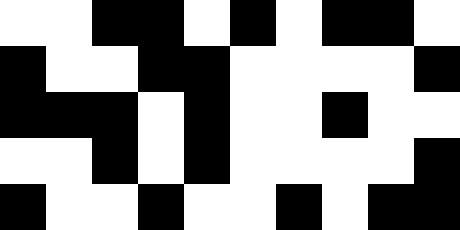[["white", "white", "black", "black", "white", "black", "white", "black", "black", "white"], ["black", "white", "white", "black", "black", "white", "white", "white", "white", "black"], ["black", "black", "black", "white", "black", "white", "white", "black", "white", "white"], ["white", "white", "black", "white", "black", "white", "white", "white", "white", "black"], ["black", "white", "white", "black", "white", "white", "black", "white", "black", "black"]]